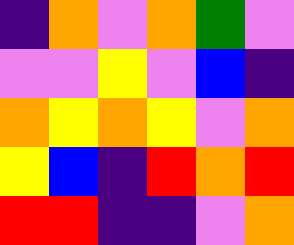[["indigo", "orange", "violet", "orange", "green", "violet"], ["violet", "violet", "yellow", "violet", "blue", "indigo"], ["orange", "yellow", "orange", "yellow", "violet", "orange"], ["yellow", "blue", "indigo", "red", "orange", "red"], ["red", "red", "indigo", "indigo", "violet", "orange"]]